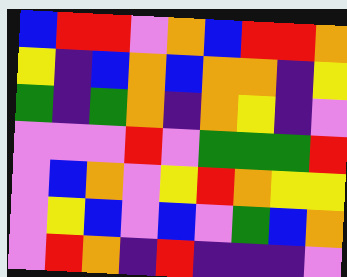[["blue", "red", "red", "violet", "orange", "blue", "red", "red", "orange"], ["yellow", "indigo", "blue", "orange", "blue", "orange", "orange", "indigo", "yellow"], ["green", "indigo", "green", "orange", "indigo", "orange", "yellow", "indigo", "violet"], ["violet", "violet", "violet", "red", "violet", "green", "green", "green", "red"], ["violet", "blue", "orange", "violet", "yellow", "red", "orange", "yellow", "yellow"], ["violet", "yellow", "blue", "violet", "blue", "violet", "green", "blue", "orange"], ["violet", "red", "orange", "indigo", "red", "indigo", "indigo", "indigo", "violet"]]